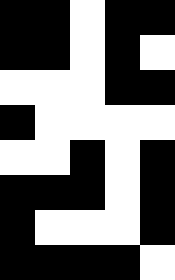[["black", "black", "white", "black", "black"], ["black", "black", "white", "black", "white"], ["white", "white", "white", "black", "black"], ["black", "white", "white", "white", "white"], ["white", "white", "black", "white", "black"], ["black", "black", "black", "white", "black"], ["black", "white", "white", "white", "black"], ["black", "black", "black", "black", "white"]]